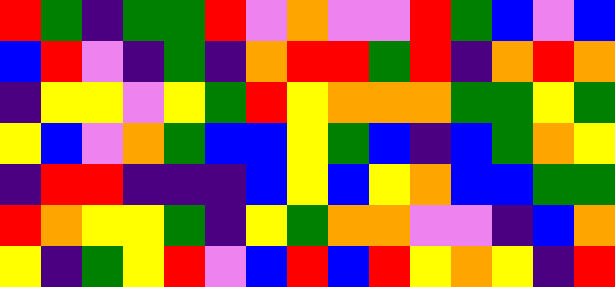[["red", "green", "indigo", "green", "green", "red", "violet", "orange", "violet", "violet", "red", "green", "blue", "violet", "blue"], ["blue", "red", "violet", "indigo", "green", "indigo", "orange", "red", "red", "green", "red", "indigo", "orange", "red", "orange"], ["indigo", "yellow", "yellow", "violet", "yellow", "green", "red", "yellow", "orange", "orange", "orange", "green", "green", "yellow", "green"], ["yellow", "blue", "violet", "orange", "green", "blue", "blue", "yellow", "green", "blue", "indigo", "blue", "green", "orange", "yellow"], ["indigo", "red", "red", "indigo", "indigo", "indigo", "blue", "yellow", "blue", "yellow", "orange", "blue", "blue", "green", "green"], ["red", "orange", "yellow", "yellow", "green", "indigo", "yellow", "green", "orange", "orange", "violet", "violet", "indigo", "blue", "orange"], ["yellow", "indigo", "green", "yellow", "red", "violet", "blue", "red", "blue", "red", "yellow", "orange", "yellow", "indigo", "red"]]